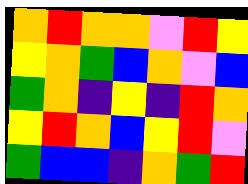[["orange", "red", "orange", "orange", "violet", "red", "yellow"], ["yellow", "orange", "green", "blue", "orange", "violet", "blue"], ["green", "orange", "indigo", "yellow", "indigo", "red", "orange"], ["yellow", "red", "orange", "blue", "yellow", "red", "violet"], ["green", "blue", "blue", "indigo", "orange", "green", "red"]]